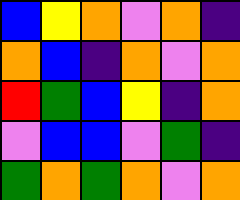[["blue", "yellow", "orange", "violet", "orange", "indigo"], ["orange", "blue", "indigo", "orange", "violet", "orange"], ["red", "green", "blue", "yellow", "indigo", "orange"], ["violet", "blue", "blue", "violet", "green", "indigo"], ["green", "orange", "green", "orange", "violet", "orange"]]